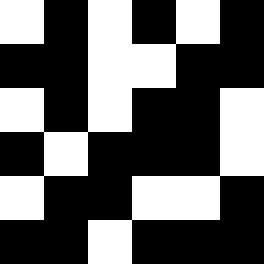[["white", "black", "white", "black", "white", "black"], ["black", "black", "white", "white", "black", "black"], ["white", "black", "white", "black", "black", "white"], ["black", "white", "black", "black", "black", "white"], ["white", "black", "black", "white", "white", "black"], ["black", "black", "white", "black", "black", "black"]]